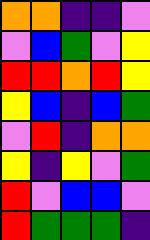[["orange", "orange", "indigo", "indigo", "violet"], ["violet", "blue", "green", "violet", "yellow"], ["red", "red", "orange", "red", "yellow"], ["yellow", "blue", "indigo", "blue", "green"], ["violet", "red", "indigo", "orange", "orange"], ["yellow", "indigo", "yellow", "violet", "green"], ["red", "violet", "blue", "blue", "violet"], ["red", "green", "green", "green", "indigo"]]